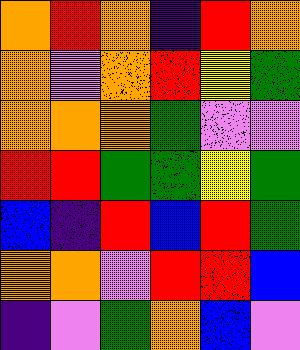[["orange", "red", "orange", "indigo", "red", "orange"], ["orange", "violet", "orange", "red", "yellow", "green"], ["orange", "orange", "orange", "green", "violet", "violet"], ["red", "red", "green", "green", "yellow", "green"], ["blue", "indigo", "red", "blue", "red", "green"], ["orange", "orange", "violet", "red", "red", "blue"], ["indigo", "violet", "green", "orange", "blue", "violet"]]